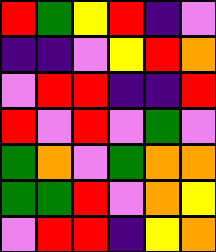[["red", "green", "yellow", "red", "indigo", "violet"], ["indigo", "indigo", "violet", "yellow", "red", "orange"], ["violet", "red", "red", "indigo", "indigo", "red"], ["red", "violet", "red", "violet", "green", "violet"], ["green", "orange", "violet", "green", "orange", "orange"], ["green", "green", "red", "violet", "orange", "yellow"], ["violet", "red", "red", "indigo", "yellow", "orange"]]